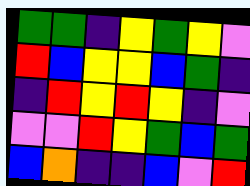[["green", "green", "indigo", "yellow", "green", "yellow", "violet"], ["red", "blue", "yellow", "yellow", "blue", "green", "indigo"], ["indigo", "red", "yellow", "red", "yellow", "indigo", "violet"], ["violet", "violet", "red", "yellow", "green", "blue", "green"], ["blue", "orange", "indigo", "indigo", "blue", "violet", "red"]]